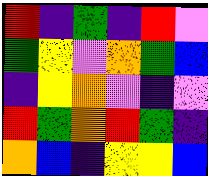[["red", "indigo", "green", "indigo", "red", "violet"], ["green", "yellow", "violet", "orange", "green", "blue"], ["indigo", "yellow", "orange", "violet", "indigo", "violet"], ["red", "green", "orange", "red", "green", "indigo"], ["orange", "blue", "indigo", "yellow", "yellow", "blue"]]